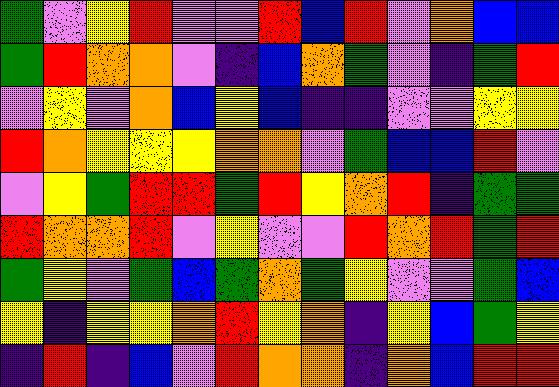[["green", "violet", "yellow", "red", "violet", "violet", "red", "blue", "red", "violet", "orange", "blue", "blue"], ["green", "red", "orange", "orange", "violet", "indigo", "blue", "orange", "green", "violet", "indigo", "green", "red"], ["violet", "yellow", "violet", "orange", "blue", "yellow", "blue", "indigo", "indigo", "violet", "violet", "yellow", "yellow"], ["red", "orange", "yellow", "yellow", "yellow", "orange", "orange", "violet", "green", "blue", "blue", "red", "violet"], ["violet", "yellow", "green", "red", "red", "green", "red", "yellow", "orange", "red", "indigo", "green", "green"], ["red", "orange", "orange", "red", "violet", "yellow", "violet", "violet", "red", "orange", "red", "green", "red"], ["green", "yellow", "violet", "green", "blue", "green", "orange", "green", "yellow", "violet", "violet", "green", "blue"], ["yellow", "indigo", "yellow", "yellow", "orange", "red", "yellow", "orange", "indigo", "yellow", "blue", "green", "yellow"], ["indigo", "red", "indigo", "blue", "violet", "red", "orange", "orange", "indigo", "orange", "blue", "red", "red"]]